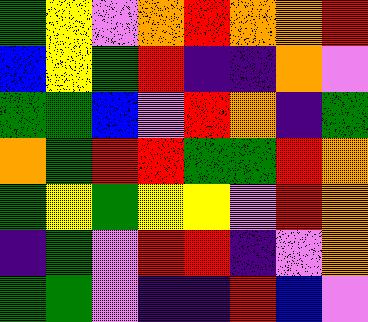[["green", "yellow", "violet", "orange", "red", "orange", "orange", "red"], ["blue", "yellow", "green", "red", "indigo", "indigo", "orange", "violet"], ["green", "green", "blue", "violet", "red", "orange", "indigo", "green"], ["orange", "green", "red", "red", "green", "green", "red", "orange"], ["green", "yellow", "green", "yellow", "yellow", "violet", "red", "orange"], ["indigo", "green", "violet", "red", "red", "indigo", "violet", "orange"], ["green", "green", "violet", "indigo", "indigo", "red", "blue", "violet"]]